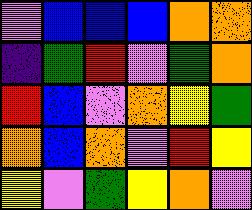[["violet", "blue", "blue", "blue", "orange", "orange"], ["indigo", "green", "red", "violet", "green", "orange"], ["red", "blue", "violet", "orange", "yellow", "green"], ["orange", "blue", "orange", "violet", "red", "yellow"], ["yellow", "violet", "green", "yellow", "orange", "violet"]]